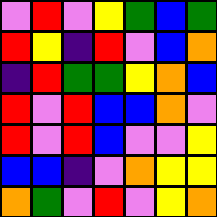[["violet", "red", "violet", "yellow", "green", "blue", "green"], ["red", "yellow", "indigo", "red", "violet", "blue", "orange"], ["indigo", "red", "green", "green", "yellow", "orange", "blue"], ["red", "violet", "red", "blue", "blue", "orange", "violet"], ["red", "violet", "red", "blue", "violet", "violet", "yellow"], ["blue", "blue", "indigo", "violet", "orange", "yellow", "yellow"], ["orange", "green", "violet", "red", "violet", "yellow", "orange"]]